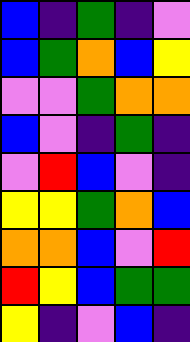[["blue", "indigo", "green", "indigo", "violet"], ["blue", "green", "orange", "blue", "yellow"], ["violet", "violet", "green", "orange", "orange"], ["blue", "violet", "indigo", "green", "indigo"], ["violet", "red", "blue", "violet", "indigo"], ["yellow", "yellow", "green", "orange", "blue"], ["orange", "orange", "blue", "violet", "red"], ["red", "yellow", "blue", "green", "green"], ["yellow", "indigo", "violet", "blue", "indigo"]]